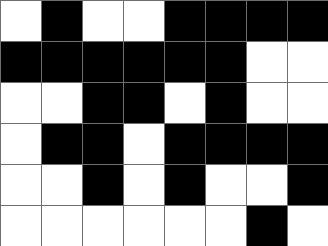[["white", "black", "white", "white", "black", "black", "black", "black"], ["black", "black", "black", "black", "black", "black", "white", "white"], ["white", "white", "black", "black", "white", "black", "white", "white"], ["white", "black", "black", "white", "black", "black", "black", "black"], ["white", "white", "black", "white", "black", "white", "white", "black"], ["white", "white", "white", "white", "white", "white", "black", "white"]]